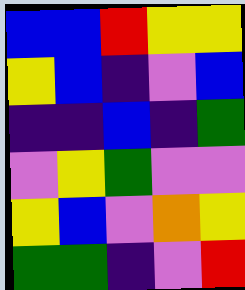[["blue", "blue", "red", "yellow", "yellow"], ["yellow", "blue", "indigo", "violet", "blue"], ["indigo", "indigo", "blue", "indigo", "green"], ["violet", "yellow", "green", "violet", "violet"], ["yellow", "blue", "violet", "orange", "yellow"], ["green", "green", "indigo", "violet", "red"]]